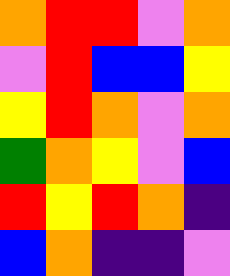[["orange", "red", "red", "violet", "orange"], ["violet", "red", "blue", "blue", "yellow"], ["yellow", "red", "orange", "violet", "orange"], ["green", "orange", "yellow", "violet", "blue"], ["red", "yellow", "red", "orange", "indigo"], ["blue", "orange", "indigo", "indigo", "violet"]]